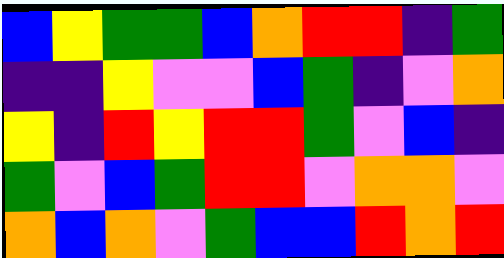[["blue", "yellow", "green", "green", "blue", "orange", "red", "red", "indigo", "green"], ["indigo", "indigo", "yellow", "violet", "violet", "blue", "green", "indigo", "violet", "orange"], ["yellow", "indigo", "red", "yellow", "red", "red", "green", "violet", "blue", "indigo"], ["green", "violet", "blue", "green", "red", "red", "violet", "orange", "orange", "violet"], ["orange", "blue", "orange", "violet", "green", "blue", "blue", "red", "orange", "red"]]